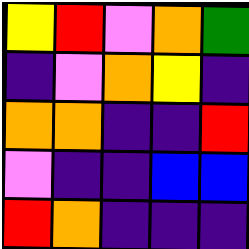[["yellow", "red", "violet", "orange", "green"], ["indigo", "violet", "orange", "yellow", "indigo"], ["orange", "orange", "indigo", "indigo", "red"], ["violet", "indigo", "indigo", "blue", "blue"], ["red", "orange", "indigo", "indigo", "indigo"]]